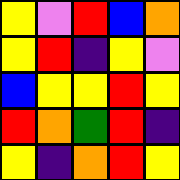[["yellow", "violet", "red", "blue", "orange"], ["yellow", "red", "indigo", "yellow", "violet"], ["blue", "yellow", "yellow", "red", "yellow"], ["red", "orange", "green", "red", "indigo"], ["yellow", "indigo", "orange", "red", "yellow"]]